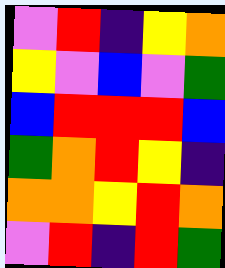[["violet", "red", "indigo", "yellow", "orange"], ["yellow", "violet", "blue", "violet", "green"], ["blue", "red", "red", "red", "blue"], ["green", "orange", "red", "yellow", "indigo"], ["orange", "orange", "yellow", "red", "orange"], ["violet", "red", "indigo", "red", "green"]]